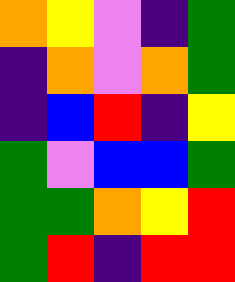[["orange", "yellow", "violet", "indigo", "green"], ["indigo", "orange", "violet", "orange", "green"], ["indigo", "blue", "red", "indigo", "yellow"], ["green", "violet", "blue", "blue", "green"], ["green", "green", "orange", "yellow", "red"], ["green", "red", "indigo", "red", "red"]]